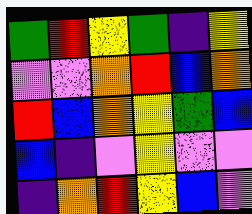[["green", "red", "yellow", "green", "indigo", "yellow"], ["violet", "violet", "orange", "red", "blue", "orange"], ["red", "blue", "orange", "yellow", "green", "blue"], ["blue", "indigo", "violet", "yellow", "violet", "violet"], ["indigo", "orange", "red", "yellow", "blue", "violet"]]